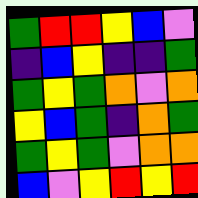[["green", "red", "red", "yellow", "blue", "violet"], ["indigo", "blue", "yellow", "indigo", "indigo", "green"], ["green", "yellow", "green", "orange", "violet", "orange"], ["yellow", "blue", "green", "indigo", "orange", "green"], ["green", "yellow", "green", "violet", "orange", "orange"], ["blue", "violet", "yellow", "red", "yellow", "red"]]